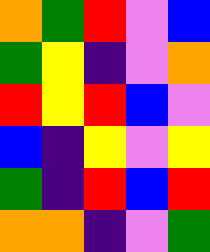[["orange", "green", "red", "violet", "blue"], ["green", "yellow", "indigo", "violet", "orange"], ["red", "yellow", "red", "blue", "violet"], ["blue", "indigo", "yellow", "violet", "yellow"], ["green", "indigo", "red", "blue", "red"], ["orange", "orange", "indigo", "violet", "green"]]